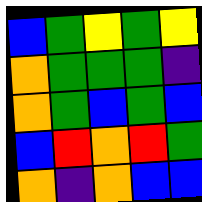[["blue", "green", "yellow", "green", "yellow"], ["orange", "green", "green", "green", "indigo"], ["orange", "green", "blue", "green", "blue"], ["blue", "red", "orange", "red", "green"], ["orange", "indigo", "orange", "blue", "blue"]]